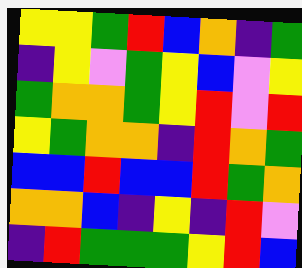[["yellow", "yellow", "green", "red", "blue", "orange", "indigo", "green"], ["indigo", "yellow", "violet", "green", "yellow", "blue", "violet", "yellow"], ["green", "orange", "orange", "green", "yellow", "red", "violet", "red"], ["yellow", "green", "orange", "orange", "indigo", "red", "orange", "green"], ["blue", "blue", "red", "blue", "blue", "red", "green", "orange"], ["orange", "orange", "blue", "indigo", "yellow", "indigo", "red", "violet"], ["indigo", "red", "green", "green", "green", "yellow", "red", "blue"]]